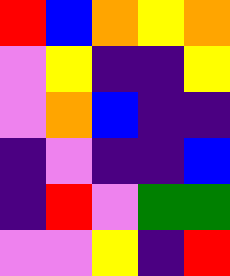[["red", "blue", "orange", "yellow", "orange"], ["violet", "yellow", "indigo", "indigo", "yellow"], ["violet", "orange", "blue", "indigo", "indigo"], ["indigo", "violet", "indigo", "indigo", "blue"], ["indigo", "red", "violet", "green", "green"], ["violet", "violet", "yellow", "indigo", "red"]]